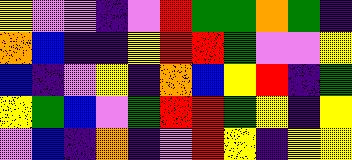[["yellow", "violet", "violet", "indigo", "violet", "red", "green", "green", "orange", "green", "indigo"], ["orange", "blue", "indigo", "indigo", "yellow", "red", "red", "green", "violet", "violet", "yellow"], ["blue", "indigo", "violet", "yellow", "indigo", "orange", "blue", "yellow", "red", "indigo", "green"], ["yellow", "green", "blue", "violet", "green", "red", "red", "green", "yellow", "indigo", "yellow"], ["violet", "blue", "indigo", "orange", "indigo", "violet", "red", "yellow", "indigo", "yellow", "yellow"]]